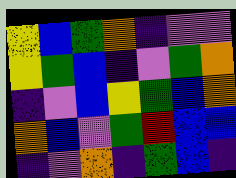[["yellow", "blue", "green", "orange", "indigo", "violet", "violet"], ["yellow", "green", "blue", "indigo", "violet", "green", "orange"], ["indigo", "violet", "blue", "yellow", "green", "blue", "orange"], ["orange", "blue", "violet", "green", "red", "blue", "blue"], ["indigo", "violet", "orange", "indigo", "green", "blue", "indigo"]]